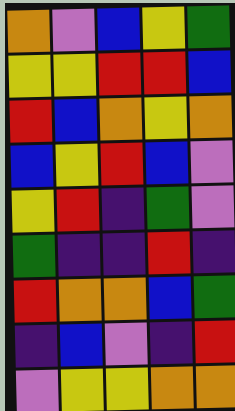[["orange", "violet", "blue", "yellow", "green"], ["yellow", "yellow", "red", "red", "blue"], ["red", "blue", "orange", "yellow", "orange"], ["blue", "yellow", "red", "blue", "violet"], ["yellow", "red", "indigo", "green", "violet"], ["green", "indigo", "indigo", "red", "indigo"], ["red", "orange", "orange", "blue", "green"], ["indigo", "blue", "violet", "indigo", "red"], ["violet", "yellow", "yellow", "orange", "orange"]]